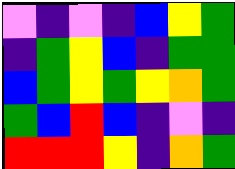[["violet", "indigo", "violet", "indigo", "blue", "yellow", "green"], ["indigo", "green", "yellow", "blue", "indigo", "green", "green"], ["blue", "green", "yellow", "green", "yellow", "orange", "green"], ["green", "blue", "red", "blue", "indigo", "violet", "indigo"], ["red", "red", "red", "yellow", "indigo", "orange", "green"]]